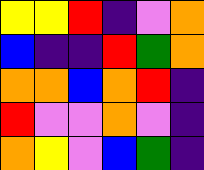[["yellow", "yellow", "red", "indigo", "violet", "orange"], ["blue", "indigo", "indigo", "red", "green", "orange"], ["orange", "orange", "blue", "orange", "red", "indigo"], ["red", "violet", "violet", "orange", "violet", "indigo"], ["orange", "yellow", "violet", "blue", "green", "indigo"]]